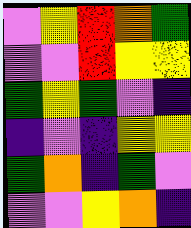[["violet", "yellow", "red", "orange", "green"], ["violet", "violet", "red", "yellow", "yellow"], ["green", "yellow", "green", "violet", "indigo"], ["indigo", "violet", "indigo", "yellow", "yellow"], ["green", "orange", "indigo", "green", "violet"], ["violet", "violet", "yellow", "orange", "indigo"]]